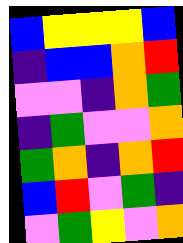[["blue", "yellow", "yellow", "yellow", "blue"], ["indigo", "blue", "blue", "orange", "red"], ["violet", "violet", "indigo", "orange", "green"], ["indigo", "green", "violet", "violet", "orange"], ["green", "orange", "indigo", "orange", "red"], ["blue", "red", "violet", "green", "indigo"], ["violet", "green", "yellow", "violet", "orange"]]